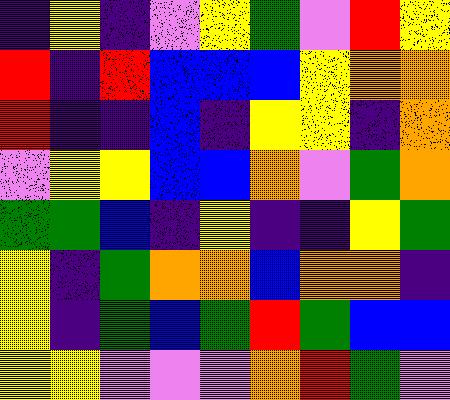[["indigo", "yellow", "indigo", "violet", "yellow", "green", "violet", "red", "yellow"], ["red", "indigo", "red", "blue", "blue", "blue", "yellow", "orange", "orange"], ["red", "indigo", "indigo", "blue", "indigo", "yellow", "yellow", "indigo", "orange"], ["violet", "yellow", "yellow", "blue", "blue", "orange", "violet", "green", "orange"], ["green", "green", "blue", "indigo", "yellow", "indigo", "indigo", "yellow", "green"], ["yellow", "indigo", "green", "orange", "orange", "blue", "orange", "orange", "indigo"], ["yellow", "indigo", "green", "blue", "green", "red", "green", "blue", "blue"], ["yellow", "yellow", "violet", "violet", "violet", "orange", "red", "green", "violet"]]